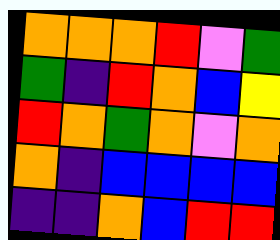[["orange", "orange", "orange", "red", "violet", "green"], ["green", "indigo", "red", "orange", "blue", "yellow"], ["red", "orange", "green", "orange", "violet", "orange"], ["orange", "indigo", "blue", "blue", "blue", "blue"], ["indigo", "indigo", "orange", "blue", "red", "red"]]